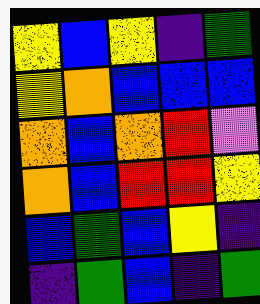[["yellow", "blue", "yellow", "indigo", "green"], ["yellow", "orange", "blue", "blue", "blue"], ["orange", "blue", "orange", "red", "violet"], ["orange", "blue", "red", "red", "yellow"], ["blue", "green", "blue", "yellow", "indigo"], ["indigo", "green", "blue", "indigo", "green"]]